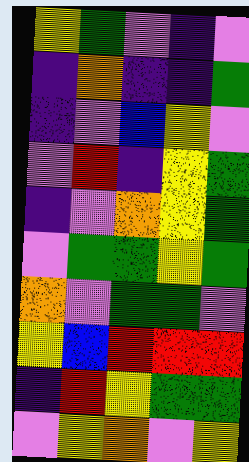[["yellow", "green", "violet", "indigo", "violet"], ["indigo", "orange", "indigo", "indigo", "green"], ["indigo", "violet", "blue", "yellow", "violet"], ["violet", "red", "indigo", "yellow", "green"], ["indigo", "violet", "orange", "yellow", "green"], ["violet", "green", "green", "yellow", "green"], ["orange", "violet", "green", "green", "violet"], ["yellow", "blue", "red", "red", "red"], ["indigo", "red", "yellow", "green", "green"], ["violet", "yellow", "orange", "violet", "yellow"]]